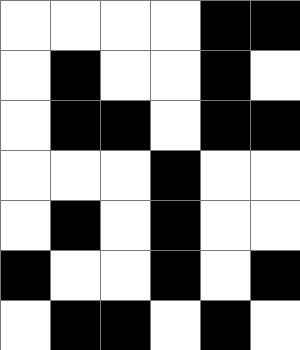[["white", "white", "white", "white", "black", "black"], ["white", "black", "white", "white", "black", "white"], ["white", "black", "black", "white", "black", "black"], ["white", "white", "white", "black", "white", "white"], ["white", "black", "white", "black", "white", "white"], ["black", "white", "white", "black", "white", "black"], ["white", "black", "black", "white", "black", "white"]]